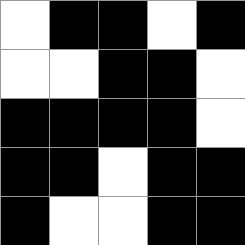[["white", "black", "black", "white", "black"], ["white", "white", "black", "black", "white"], ["black", "black", "black", "black", "white"], ["black", "black", "white", "black", "black"], ["black", "white", "white", "black", "black"]]